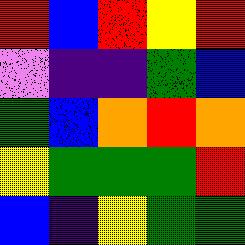[["red", "blue", "red", "yellow", "red"], ["violet", "indigo", "indigo", "green", "blue"], ["green", "blue", "orange", "red", "orange"], ["yellow", "green", "green", "green", "red"], ["blue", "indigo", "yellow", "green", "green"]]